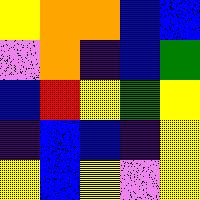[["yellow", "orange", "orange", "blue", "blue"], ["violet", "orange", "indigo", "blue", "green"], ["blue", "red", "yellow", "green", "yellow"], ["indigo", "blue", "blue", "indigo", "yellow"], ["yellow", "blue", "yellow", "violet", "yellow"]]